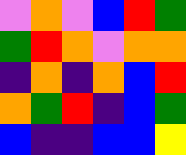[["violet", "orange", "violet", "blue", "red", "green"], ["green", "red", "orange", "violet", "orange", "orange"], ["indigo", "orange", "indigo", "orange", "blue", "red"], ["orange", "green", "red", "indigo", "blue", "green"], ["blue", "indigo", "indigo", "blue", "blue", "yellow"]]